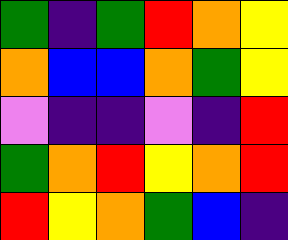[["green", "indigo", "green", "red", "orange", "yellow"], ["orange", "blue", "blue", "orange", "green", "yellow"], ["violet", "indigo", "indigo", "violet", "indigo", "red"], ["green", "orange", "red", "yellow", "orange", "red"], ["red", "yellow", "orange", "green", "blue", "indigo"]]